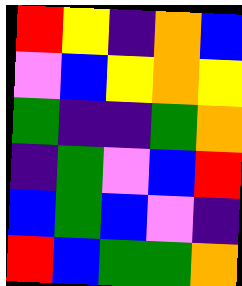[["red", "yellow", "indigo", "orange", "blue"], ["violet", "blue", "yellow", "orange", "yellow"], ["green", "indigo", "indigo", "green", "orange"], ["indigo", "green", "violet", "blue", "red"], ["blue", "green", "blue", "violet", "indigo"], ["red", "blue", "green", "green", "orange"]]